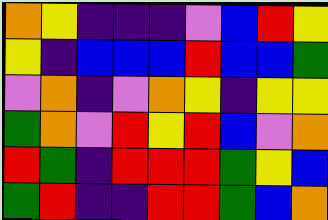[["orange", "yellow", "indigo", "indigo", "indigo", "violet", "blue", "red", "yellow"], ["yellow", "indigo", "blue", "blue", "blue", "red", "blue", "blue", "green"], ["violet", "orange", "indigo", "violet", "orange", "yellow", "indigo", "yellow", "yellow"], ["green", "orange", "violet", "red", "yellow", "red", "blue", "violet", "orange"], ["red", "green", "indigo", "red", "red", "red", "green", "yellow", "blue"], ["green", "red", "indigo", "indigo", "red", "red", "green", "blue", "orange"]]